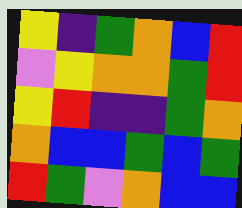[["yellow", "indigo", "green", "orange", "blue", "red"], ["violet", "yellow", "orange", "orange", "green", "red"], ["yellow", "red", "indigo", "indigo", "green", "orange"], ["orange", "blue", "blue", "green", "blue", "green"], ["red", "green", "violet", "orange", "blue", "blue"]]